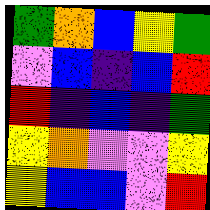[["green", "orange", "blue", "yellow", "green"], ["violet", "blue", "indigo", "blue", "red"], ["red", "indigo", "blue", "indigo", "green"], ["yellow", "orange", "violet", "violet", "yellow"], ["yellow", "blue", "blue", "violet", "red"]]